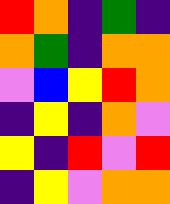[["red", "orange", "indigo", "green", "indigo"], ["orange", "green", "indigo", "orange", "orange"], ["violet", "blue", "yellow", "red", "orange"], ["indigo", "yellow", "indigo", "orange", "violet"], ["yellow", "indigo", "red", "violet", "red"], ["indigo", "yellow", "violet", "orange", "orange"]]